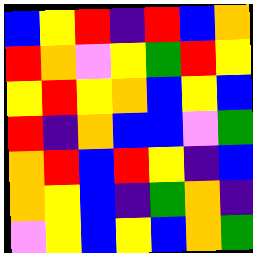[["blue", "yellow", "red", "indigo", "red", "blue", "orange"], ["red", "orange", "violet", "yellow", "green", "red", "yellow"], ["yellow", "red", "yellow", "orange", "blue", "yellow", "blue"], ["red", "indigo", "orange", "blue", "blue", "violet", "green"], ["orange", "red", "blue", "red", "yellow", "indigo", "blue"], ["orange", "yellow", "blue", "indigo", "green", "orange", "indigo"], ["violet", "yellow", "blue", "yellow", "blue", "orange", "green"]]